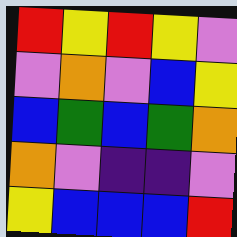[["red", "yellow", "red", "yellow", "violet"], ["violet", "orange", "violet", "blue", "yellow"], ["blue", "green", "blue", "green", "orange"], ["orange", "violet", "indigo", "indigo", "violet"], ["yellow", "blue", "blue", "blue", "red"]]